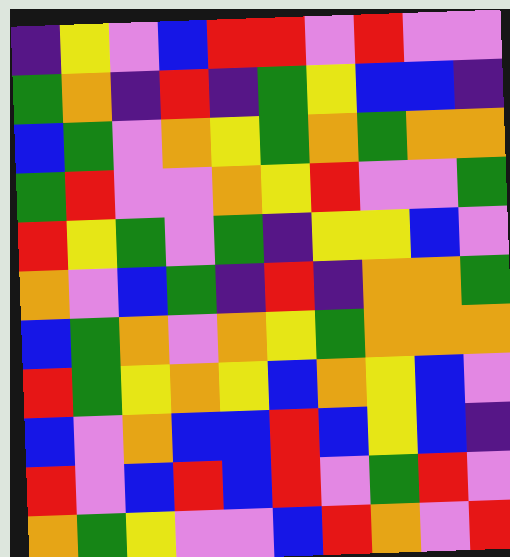[["indigo", "yellow", "violet", "blue", "red", "red", "violet", "red", "violet", "violet"], ["green", "orange", "indigo", "red", "indigo", "green", "yellow", "blue", "blue", "indigo"], ["blue", "green", "violet", "orange", "yellow", "green", "orange", "green", "orange", "orange"], ["green", "red", "violet", "violet", "orange", "yellow", "red", "violet", "violet", "green"], ["red", "yellow", "green", "violet", "green", "indigo", "yellow", "yellow", "blue", "violet"], ["orange", "violet", "blue", "green", "indigo", "red", "indigo", "orange", "orange", "green"], ["blue", "green", "orange", "violet", "orange", "yellow", "green", "orange", "orange", "orange"], ["red", "green", "yellow", "orange", "yellow", "blue", "orange", "yellow", "blue", "violet"], ["blue", "violet", "orange", "blue", "blue", "red", "blue", "yellow", "blue", "indigo"], ["red", "violet", "blue", "red", "blue", "red", "violet", "green", "red", "violet"], ["orange", "green", "yellow", "violet", "violet", "blue", "red", "orange", "violet", "red"]]